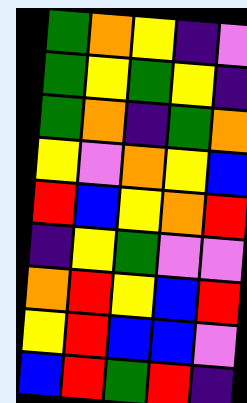[["green", "orange", "yellow", "indigo", "violet"], ["green", "yellow", "green", "yellow", "indigo"], ["green", "orange", "indigo", "green", "orange"], ["yellow", "violet", "orange", "yellow", "blue"], ["red", "blue", "yellow", "orange", "red"], ["indigo", "yellow", "green", "violet", "violet"], ["orange", "red", "yellow", "blue", "red"], ["yellow", "red", "blue", "blue", "violet"], ["blue", "red", "green", "red", "indigo"]]